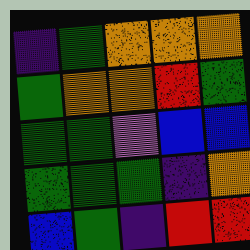[["indigo", "green", "orange", "orange", "orange"], ["green", "orange", "orange", "red", "green"], ["green", "green", "violet", "blue", "blue"], ["green", "green", "green", "indigo", "orange"], ["blue", "green", "indigo", "red", "red"]]